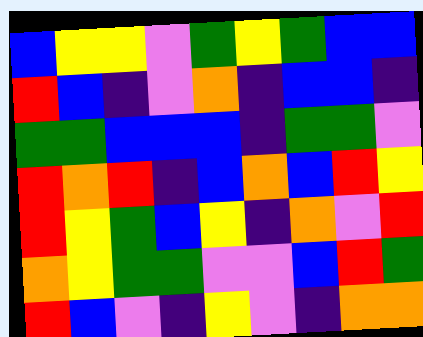[["blue", "yellow", "yellow", "violet", "green", "yellow", "green", "blue", "blue"], ["red", "blue", "indigo", "violet", "orange", "indigo", "blue", "blue", "indigo"], ["green", "green", "blue", "blue", "blue", "indigo", "green", "green", "violet"], ["red", "orange", "red", "indigo", "blue", "orange", "blue", "red", "yellow"], ["red", "yellow", "green", "blue", "yellow", "indigo", "orange", "violet", "red"], ["orange", "yellow", "green", "green", "violet", "violet", "blue", "red", "green"], ["red", "blue", "violet", "indigo", "yellow", "violet", "indigo", "orange", "orange"]]